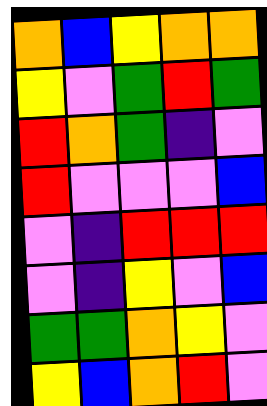[["orange", "blue", "yellow", "orange", "orange"], ["yellow", "violet", "green", "red", "green"], ["red", "orange", "green", "indigo", "violet"], ["red", "violet", "violet", "violet", "blue"], ["violet", "indigo", "red", "red", "red"], ["violet", "indigo", "yellow", "violet", "blue"], ["green", "green", "orange", "yellow", "violet"], ["yellow", "blue", "orange", "red", "violet"]]